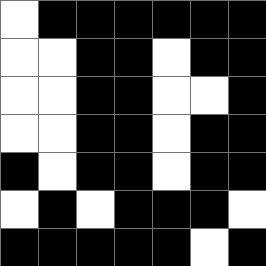[["white", "black", "black", "black", "black", "black", "black"], ["white", "white", "black", "black", "white", "black", "black"], ["white", "white", "black", "black", "white", "white", "black"], ["white", "white", "black", "black", "white", "black", "black"], ["black", "white", "black", "black", "white", "black", "black"], ["white", "black", "white", "black", "black", "black", "white"], ["black", "black", "black", "black", "black", "white", "black"]]